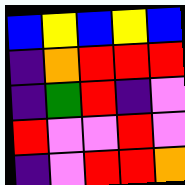[["blue", "yellow", "blue", "yellow", "blue"], ["indigo", "orange", "red", "red", "red"], ["indigo", "green", "red", "indigo", "violet"], ["red", "violet", "violet", "red", "violet"], ["indigo", "violet", "red", "red", "orange"]]